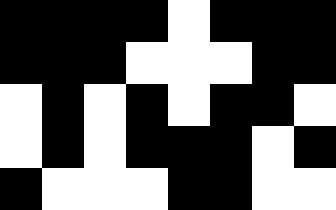[["black", "black", "black", "black", "white", "black", "black", "black"], ["black", "black", "black", "white", "white", "white", "black", "black"], ["white", "black", "white", "black", "white", "black", "black", "white"], ["white", "black", "white", "black", "black", "black", "white", "black"], ["black", "white", "white", "white", "black", "black", "white", "white"]]